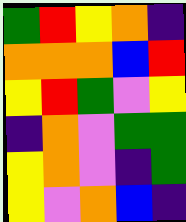[["green", "red", "yellow", "orange", "indigo"], ["orange", "orange", "orange", "blue", "red"], ["yellow", "red", "green", "violet", "yellow"], ["indigo", "orange", "violet", "green", "green"], ["yellow", "orange", "violet", "indigo", "green"], ["yellow", "violet", "orange", "blue", "indigo"]]